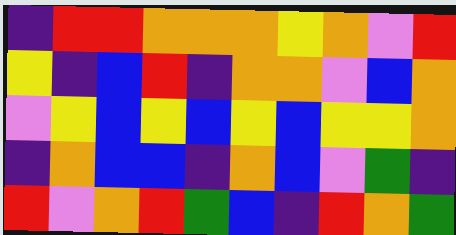[["indigo", "red", "red", "orange", "orange", "orange", "yellow", "orange", "violet", "red"], ["yellow", "indigo", "blue", "red", "indigo", "orange", "orange", "violet", "blue", "orange"], ["violet", "yellow", "blue", "yellow", "blue", "yellow", "blue", "yellow", "yellow", "orange"], ["indigo", "orange", "blue", "blue", "indigo", "orange", "blue", "violet", "green", "indigo"], ["red", "violet", "orange", "red", "green", "blue", "indigo", "red", "orange", "green"]]